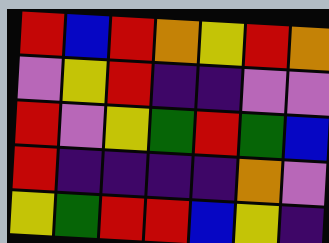[["red", "blue", "red", "orange", "yellow", "red", "orange"], ["violet", "yellow", "red", "indigo", "indigo", "violet", "violet"], ["red", "violet", "yellow", "green", "red", "green", "blue"], ["red", "indigo", "indigo", "indigo", "indigo", "orange", "violet"], ["yellow", "green", "red", "red", "blue", "yellow", "indigo"]]